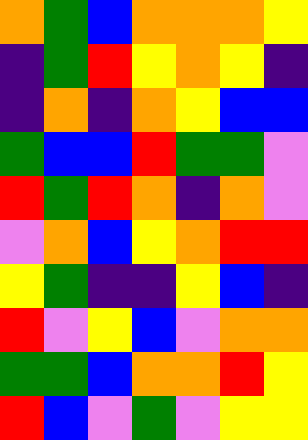[["orange", "green", "blue", "orange", "orange", "orange", "yellow"], ["indigo", "green", "red", "yellow", "orange", "yellow", "indigo"], ["indigo", "orange", "indigo", "orange", "yellow", "blue", "blue"], ["green", "blue", "blue", "red", "green", "green", "violet"], ["red", "green", "red", "orange", "indigo", "orange", "violet"], ["violet", "orange", "blue", "yellow", "orange", "red", "red"], ["yellow", "green", "indigo", "indigo", "yellow", "blue", "indigo"], ["red", "violet", "yellow", "blue", "violet", "orange", "orange"], ["green", "green", "blue", "orange", "orange", "red", "yellow"], ["red", "blue", "violet", "green", "violet", "yellow", "yellow"]]